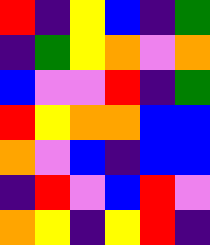[["red", "indigo", "yellow", "blue", "indigo", "green"], ["indigo", "green", "yellow", "orange", "violet", "orange"], ["blue", "violet", "violet", "red", "indigo", "green"], ["red", "yellow", "orange", "orange", "blue", "blue"], ["orange", "violet", "blue", "indigo", "blue", "blue"], ["indigo", "red", "violet", "blue", "red", "violet"], ["orange", "yellow", "indigo", "yellow", "red", "indigo"]]